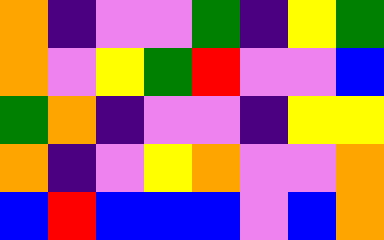[["orange", "indigo", "violet", "violet", "green", "indigo", "yellow", "green"], ["orange", "violet", "yellow", "green", "red", "violet", "violet", "blue"], ["green", "orange", "indigo", "violet", "violet", "indigo", "yellow", "yellow"], ["orange", "indigo", "violet", "yellow", "orange", "violet", "violet", "orange"], ["blue", "red", "blue", "blue", "blue", "violet", "blue", "orange"]]